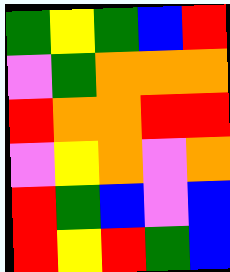[["green", "yellow", "green", "blue", "red"], ["violet", "green", "orange", "orange", "orange"], ["red", "orange", "orange", "red", "red"], ["violet", "yellow", "orange", "violet", "orange"], ["red", "green", "blue", "violet", "blue"], ["red", "yellow", "red", "green", "blue"]]